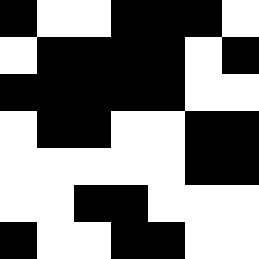[["black", "white", "white", "black", "black", "black", "white"], ["white", "black", "black", "black", "black", "white", "black"], ["black", "black", "black", "black", "black", "white", "white"], ["white", "black", "black", "white", "white", "black", "black"], ["white", "white", "white", "white", "white", "black", "black"], ["white", "white", "black", "black", "white", "white", "white"], ["black", "white", "white", "black", "black", "white", "white"]]